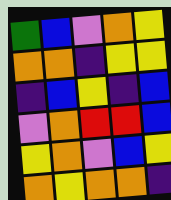[["green", "blue", "violet", "orange", "yellow"], ["orange", "orange", "indigo", "yellow", "yellow"], ["indigo", "blue", "yellow", "indigo", "blue"], ["violet", "orange", "red", "red", "blue"], ["yellow", "orange", "violet", "blue", "yellow"], ["orange", "yellow", "orange", "orange", "indigo"]]